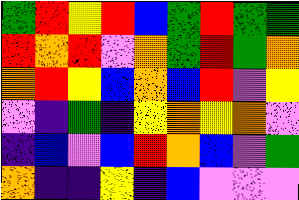[["green", "red", "yellow", "red", "blue", "green", "red", "green", "green"], ["red", "orange", "red", "violet", "orange", "green", "red", "green", "orange"], ["orange", "red", "yellow", "blue", "orange", "blue", "red", "violet", "yellow"], ["violet", "indigo", "green", "indigo", "yellow", "orange", "yellow", "orange", "violet"], ["indigo", "blue", "violet", "blue", "red", "orange", "blue", "violet", "green"], ["orange", "indigo", "indigo", "yellow", "indigo", "blue", "violet", "violet", "violet"]]